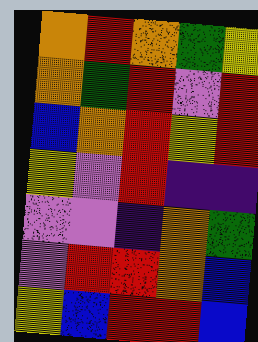[["orange", "red", "orange", "green", "yellow"], ["orange", "green", "red", "violet", "red"], ["blue", "orange", "red", "yellow", "red"], ["yellow", "violet", "red", "indigo", "indigo"], ["violet", "violet", "indigo", "orange", "green"], ["violet", "red", "red", "orange", "blue"], ["yellow", "blue", "red", "red", "blue"]]